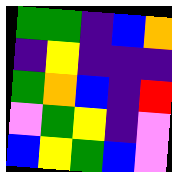[["green", "green", "indigo", "blue", "orange"], ["indigo", "yellow", "indigo", "indigo", "indigo"], ["green", "orange", "blue", "indigo", "red"], ["violet", "green", "yellow", "indigo", "violet"], ["blue", "yellow", "green", "blue", "violet"]]